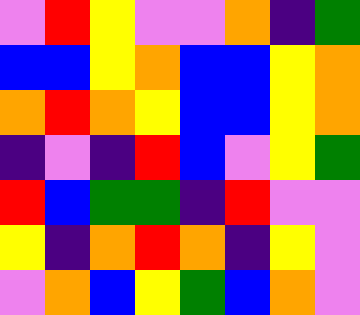[["violet", "red", "yellow", "violet", "violet", "orange", "indigo", "green"], ["blue", "blue", "yellow", "orange", "blue", "blue", "yellow", "orange"], ["orange", "red", "orange", "yellow", "blue", "blue", "yellow", "orange"], ["indigo", "violet", "indigo", "red", "blue", "violet", "yellow", "green"], ["red", "blue", "green", "green", "indigo", "red", "violet", "violet"], ["yellow", "indigo", "orange", "red", "orange", "indigo", "yellow", "violet"], ["violet", "orange", "blue", "yellow", "green", "blue", "orange", "violet"]]